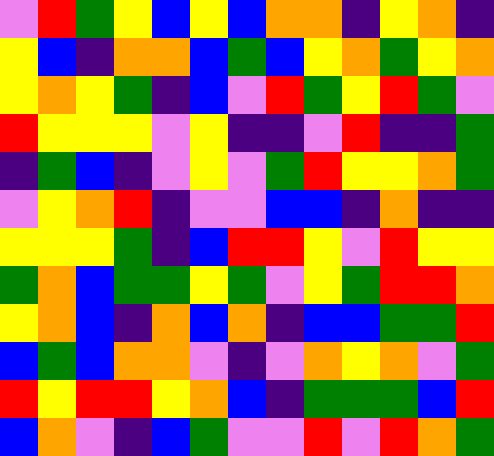[["violet", "red", "green", "yellow", "blue", "yellow", "blue", "orange", "orange", "indigo", "yellow", "orange", "indigo"], ["yellow", "blue", "indigo", "orange", "orange", "blue", "green", "blue", "yellow", "orange", "green", "yellow", "orange"], ["yellow", "orange", "yellow", "green", "indigo", "blue", "violet", "red", "green", "yellow", "red", "green", "violet"], ["red", "yellow", "yellow", "yellow", "violet", "yellow", "indigo", "indigo", "violet", "red", "indigo", "indigo", "green"], ["indigo", "green", "blue", "indigo", "violet", "yellow", "violet", "green", "red", "yellow", "yellow", "orange", "green"], ["violet", "yellow", "orange", "red", "indigo", "violet", "violet", "blue", "blue", "indigo", "orange", "indigo", "indigo"], ["yellow", "yellow", "yellow", "green", "indigo", "blue", "red", "red", "yellow", "violet", "red", "yellow", "yellow"], ["green", "orange", "blue", "green", "green", "yellow", "green", "violet", "yellow", "green", "red", "red", "orange"], ["yellow", "orange", "blue", "indigo", "orange", "blue", "orange", "indigo", "blue", "blue", "green", "green", "red"], ["blue", "green", "blue", "orange", "orange", "violet", "indigo", "violet", "orange", "yellow", "orange", "violet", "green"], ["red", "yellow", "red", "red", "yellow", "orange", "blue", "indigo", "green", "green", "green", "blue", "red"], ["blue", "orange", "violet", "indigo", "blue", "green", "violet", "violet", "red", "violet", "red", "orange", "green"]]